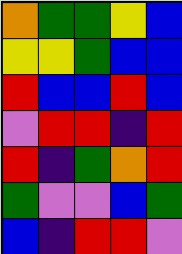[["orange", "green", "green", "yellow", "blue"], ["yellow", "yellow", "green", "blue", "blue"], ["red", "blue", "blue", "red", "blue"], ["violet", "red", "red", "indigo", "red"], ["red", "indigo", "green", "orange", "red"], ["green", "violet", "violet", "blue", "green"], ["blue", "indigo", "red", "red", "violet"]]